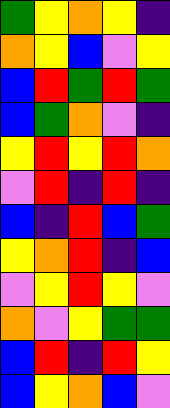[["green", "yellow", "orange", "yellow", "indigo"], ["orange", "yellow", "blue", "violet", "yellow"], ["blue", "red", "green", "red", "green"], ["blue", "green", "orange", "violet", "indigo"], ["yellow", "red", "yellow", "red", "orange"], ["violet", "red", "indigo", "red", "indigo"], ["blue", "indigo", "red", "blue", "green"], ["yellow", "orange", "red", "indigo", "blue"], ["violet", "yellow", "red", "yellow", "violet"], ["orange", "violet", "yellow", "green", "green"], ["blue", "red", "indigo", "red", "yellow"], ["blue", "yellow", "orange", "blue", "violet"]]